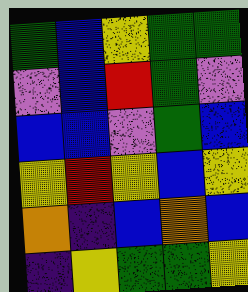[["green", "blue", "yellow", "green", "green"], ["violet", "blue", "red", "green", "violet"], ["blue", "blue", "violet", "green", "blue"], ["yellow", "red", "yellow", "blue", "yellow"], ["orange", "indigo", "blue", "orange", "blue"], ["indigo", "yellow", "green", "green", "yellow"]]